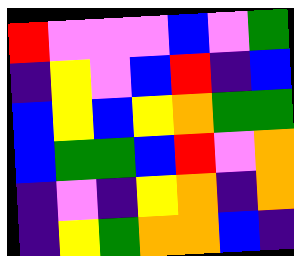[["red", "violet", "violet", "violet", "blue", "violet", "green"], ["indigo", "yellow", "violet", "blue", "red", "indigo", "blue"], ["blue", "yellow", "blue", "yellow", "orange", "green", "green"], ["blue", "green", "green", "blue", "red", "violet", "orange"], ["indigo", "violet", "indigo", "yellow", "orange", "indigo", "orange"], ["indigo", "yellow", "green", "orange", "orange", "blue", "indigo"]]